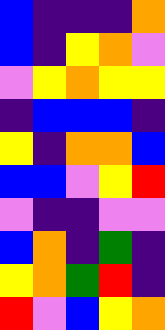[["blue", "indigo", "indigo", "indigo", "orange"], ["blue", "indigo", "yellow", "orange", "violet"], ["violet", "yellow", "orange", "yellow", "yellow"], ["indigo", "blue", "blue", "blue", "indigo"], ["yellow", "indigo", "orange", "orange", "blue"], ["blue", "blue", "violet", "yellow", "red"], ["violet", "indigo", "indigo", "violet", "violet"], ["blue", "orange", "indigo", "green", "indigo"], ["yellow", "orange", "green", "red", "indigo"], ["red", "violet", "blue", "yellow", "orange"]]